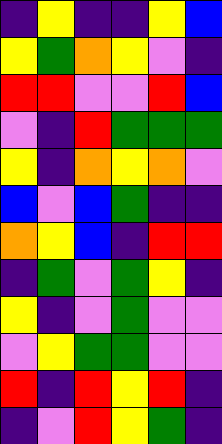[["indigo", "yellow", "indigo", "indigo", "yellow", "blue"], ["yellow", "green", "orange", "yellow", "violet", "indigo"], ["red", "red", "violet", "violet", "red", "blue"], ["violet", "indigo", "red", "green", "green", "green"], ["yellow", "indigo", "orange", "yellow", "orange", "violet"], ["blue", "violet", "blue", "green", "indigo", "indigo"], ["orange", "yellow", "blue", "indigo", "red", "red"], ["indigo", "green", "violet", "green", "yellow", "indigo"], ["yellow", "indigo", "violet", "green", "violet", "violet"], ["violet", "yellow", "green", "green", "violet", "violet"], ["red", "indigo", "red", "yellow", "red", "indigo"], ["indigo", "violet", "red", "yellow", "green", "indigo"]]